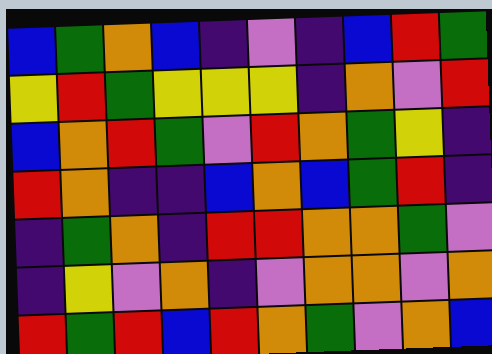[["blue", "green", "orange", "blue", "indigo", "violet", "indigo", "blue", "red", "green"], ["yellow", "red", "green", "yellow", "yellow", "yellow", "indigo", "orange", "violet", "red"], ["blue", "orange", "red", "green", "violet", "red", "orange", "green", "yellow", "indigo"], ["red", "orange", "indigo", "indigo", "blue", "orange", "blue", "green", "red", "indigo"], ["indigo", "green", "orange", "indigo", "red", "red", "orange", "orange", "green", "violet"], ["indigo", "yellow", "violet", "orange", "indigo", "violet", "orange", "orange", "violet", "orange"], ["red", "green", "red", "blue", "red", "orange", "green", "violet", "orange", "blue"]]